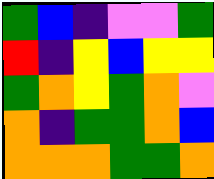[["green", "blue", "indigo", "violet", "violet", "green"], ["red", "indigo", "yellow", "blue", "yellow", "yellow"], ["green", "orange", "yellow", "green", "orange", "violet"], ["orange", "indigo", "green", "green", "orange", "blue"], ["orange", "orange", "orange", "green", "green", "orange"]]